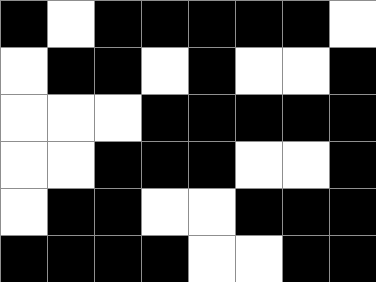[["black", "white", "black", "black", "black", "black", "black", "white"], ["white", "black", "black", "white", "black", "white", "white", "black"], ["white", "white", "white", "black", "black", "black", "black", "black"], ["white", "white", "black", "black", "black", "white", "white", "black"], ["white", "black", "black", "white", "white", "black", "black", "black"], ["black", "black", "black", "black", "white", "white", "black", "black"]]